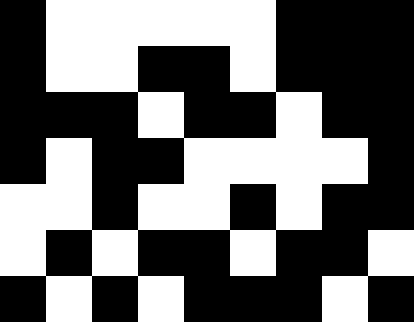[["black", "white", "white", "white", "white", "white", "black", "black", "black"], ["black", "white", "white", "black", "black", "white", "black", "black", "black"], ["black", "black", "black", "white", "black", "black", "white", "black", "black"], ["black", "white", "black", "black", "white", "white", "white", "white", "black"], ["white", "white", "black", "white", "white", "black", "white", "black", "black"], ["white", "black", "white", "black", "black", "white", "black", "black", "white"], ["black", "white", "black", "white", "black", "black", "black", "white", "black"]]